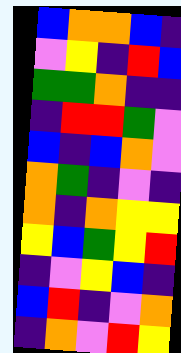[["blue", "orange", "orange", "blue", "indigo"], ["violet", "yellow", "indigo", "red", "blue"], ["green", "green", "orange", "indigo", "indigo"], ["indigo", "red", "red", "green", "violet"], ["blue", "indigo", "blue", "orange", "violet"], ["orange", "green", "indigo", "violet", "indigo"], ["orange", "indigo", "orange", "yellow", "yellow"], ["yellow", "blue", "green", "yellow", "red"], ["indigo", "violet", "yellow", "blue", "indigo"], ["blue", "red", "indigo", "violet", "orange"], ["indigo", "orange", "violet", "red", "yellow"]]